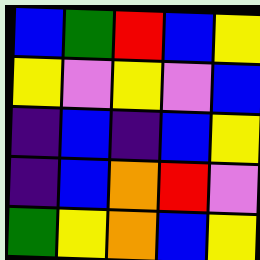[["blue", "green", "red", "blue", "yellow"], ["yellow", "violet", "yellow", "violet", "blue"], ["indigo", "blue", "indigo", "blue", "yellow"], ["indigo", "blue", "orange", "red", "violet"], ["green", "yellow", "orange", "blue", "yellow"]]